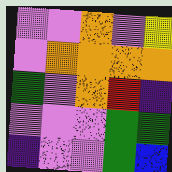[["violet", "violet", "orange", "violet", "yellow"], ["violet", "orange", "orange", "orange", "orange"], ["green", "violet", "orange", "red", "indigo"], ["violet", "violet", "violet", "green", "green"], ["indigo", "violet", "violet", "green", "blue"]]